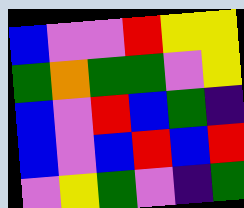[["blue", "violet", "violet", "red", "yellow", "yellow"], ["green", "orange", "green", "green", "violet", "yellow"], ["blue", "violet", "red", "blue", "green", "indigo"], ["blue", "violet", "blue", "red", "blue", "red"], ["violet", "yellow", "green", "violet", "indigo", "green"]]